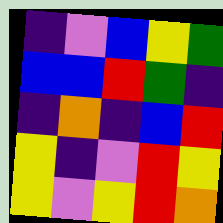[["indigo", "violet", "blue", "yellow", "green"], ["blue", "blue", "red", "green", "indigo"], ["indigo", "orange", "indigo", "blue", "red"], ["yellow", "indigo", "violet", "red", "yellow"], ["yellow", "violet", "yellow", "red", "orange"]]